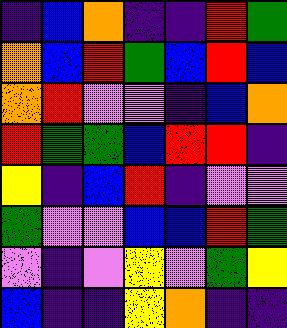[["indigo", "blue", "orange", "indigo", "indigo", "red", "green"], ["orange", "blue", "red", "green", "blue", "red", "blue"], ["orange", "red", "violet", "violet", "indigo", "blue", "orange"], ["red", "green", "green", "blue", "red", "red", "indigo"], ["yellow", "indigo", "blue", "red", "indigo", "violet", "violet"], ["green", "violet", "violet", "blue", "blue", "red", "green"], ["violet", "indigo", "violet", "yellow", "violet", "green", "yellow"], ["blue", "indigo", "indigo", "yellow", "orange", "indigo", "indigo"]]